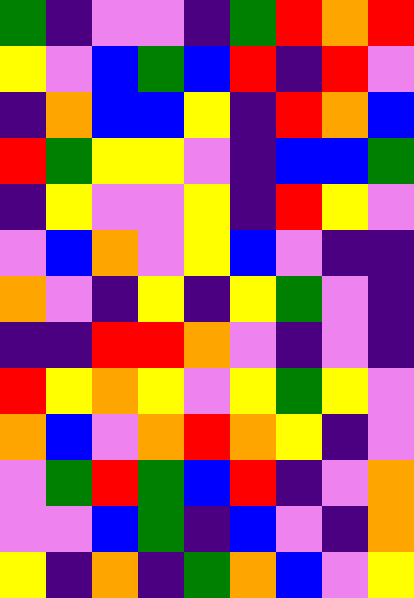[["green", "indigo", "violet", "violet", "indigo", "green", "red", "orange", "red"], ["yellow", "violet", "blue", "green", "blue", "red", "indigo", "red", "violet"], ["indigo", "orange", "blue", "blue", "yellow", "indigo", "red", "orange", "blue"], ["red", "green", "yellow", "yellow", "violet", "indigo", "blue", "blue", "green"], ["indigo", "yellow", "violet", "violet", "yellow", "indigo", "red", "yellow", "violet"], ["violet", "blue", "orange", "violet", "yellow", "blue", "violet", "indigo", "indigo"], ["orange", "violet", "indigo", "yellow", "indigo", "yellow", "green", "violet", "indigo"], ["indigo", "indigo", "red", "red", "orange", "violet", "indigo", "violet", "indigo"], ["red", "yellow", "orange", "yellow", "violet", "yellow", "green", "yellow", "violet"], ["orange", "blue", "violet", "orange", "red", "orange", "yellow", "indigo", "violet"], ["violet", "green", "red", "green", "blue", "red", "indigo", "violet", "orange"], ["violet", "violet", "blue", "green", "indigo", "blue", "violet", "indigo", "orange"], ["yellow", "indigo", "orange", "indigo", "green", "orange", "blue", "violet", "yellow"]]